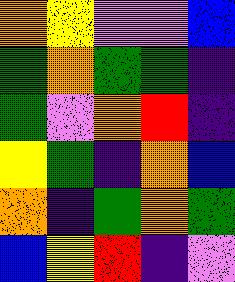[["orange", "yellow", "violet", "violet", "blue"], ["green", "orange", "green", "green", "indigo"], ["green", "violet", "orange", "red", "indigo"], ["yellow", "green", "indigo", "orange", "blue"], ["orange", "indigo", "green", "orange", "green"], ["blue", "yellow", "red", "indigo", "violet"]]